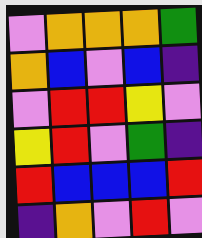[["violet", "orange", "orange", "orange", "green"], ["orange", "blue", "violet", "blue", "indigo"], ["violet", "red", "red", "yellow", "violet"], ["yellow", "red", "violet", "green", "indigo"], ["red", "blue", "blue", "blue", "red"], ["indigo", "orange", "violet", "red", "violet"]]